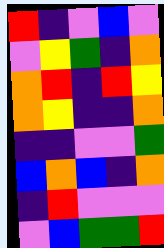[["red", "indigo", "violet", "blue", "violet"], ["violet", "yellow", "green", "indigo", "orange"], ["orange", "red", "indigo", "red", "yellow"], ["orange", "yellow", "indigo", "indigo", "orange"], ["indigo", "indigo", "violet", "violet", "green"], ["blue", "orange", "blue", "indigo", "orange"], ["indigo", "red", "violet", "violet", "violet"], ["violet", "blue", "green", "green", "red"]]